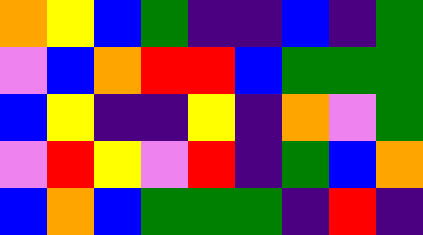[["orange", "yellow", "blue", "green", "indigo", "indigo", "blue", "indigo", "green"], ["violet", "blue", "orange", "red", "red", "blue", "green", "green", "green"], ["blue", "yellow", "indigo", "indigo", "yellow", "indigo", "orange", "violet", "green"], ["violet", "red", "yellow", "violet", "red", "indigo", "green", "blue", "orange"], ["blue", "orange", "blue", "green", "green", "green", "indigo", "red", "indigo"]]